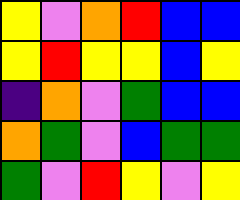[["yellow", "violet", "orange", "red", "blue", "blue"], ["yellow", "red", "yellow", "yellow", "blue", "yellow"], ["indigo", "orange", "violet", "green", "blue", "blue"], ["orange", "green", "violet", "blue", "green", "green"], ["green", "violet", "red", "yellow", "violet", "yellow"]]